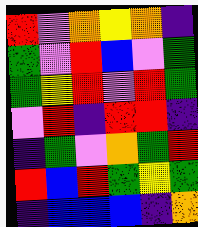[["red", "violet", "orange", "yellow", "orange", "indigo"], ["green", "violet", "red", "blue", "violet", "green"], ["green", "yellow", "red", "violet", "red", "green"], ["violet", "red", "indigo", "red", "red", "indigo"], ["indigo", "green", "violet", "orange", "green", "red"], ["red", "blue", "red", "green", "yellow", "green"], ["indigo", "blue", "blue", "blue", "indigo", "orange"]]